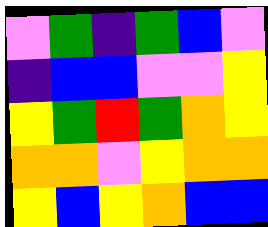[["violet", "green", "indigo", "green", "blue", "violet"], ["indigo", "blue", "blue", "violet", "violet", "yellow"], ["yellow", "green", "red", "green", "orange", "yellow"], ["orange", "orange", "violet", "yellow", "orange", "orange"], ["yellow", "blue", "yellow", "orange", "blue", "blue"]]